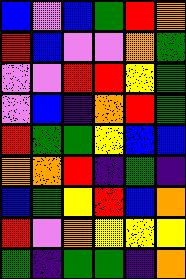[["blue", "violet", "blue", "green", "red", "orange"], ["red", "blue", "violet", "violet", "orange", "green"], ["violet", "violet", "red", "red", "yellow", "green"], ["violet", "blue", "indigo", "orange", "red", "green"], ["red", "green", "green", "yellow", "blue", "blue"], ["orange", "orange", "red", "indigo", "green", "indigo"], ["blue", "green", "yellow", "red", "blue", "orange"], ["red", "violet", "orange", "yellow", "yellow", "yellow"], ["green", "indigo", "green", "green", "indigo", "orange"]]